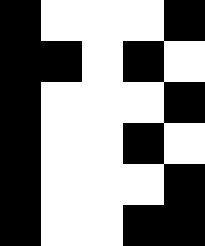[["black", "white", "white", "white", "black"], ["black", "black", "white", "black", "white"], ["black", "white", "white", "white", "black"], ["black", "white", "white", "black", "white"], ["black", "white", "white", "white", "black"], ["black", "white", "white", "black", "black"]]